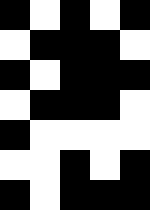[["black", "white", "black", "white", "black"], ["white", "black", "black", "black", "white"], ["black", "white", "black", "black", "black"], ["white", "black", "black", "black", "white"], ["black", "white", "white", "white", "white"], ["white", "white", "black", "white", "black"], ["black", "white", "black", "black", "black"]]